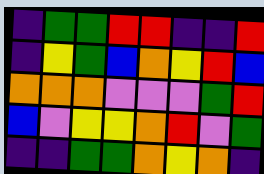[["indigo", "green", "green", "red", "red", "indigo", "indigo", "red"], ["indigo", "yellow", "green", "blue", "orange", "yellow", "red", "blue"], ["orange", "orange", "orange", "violet", "violet", "violet", "green", "red"], ["blue", "violet", "yellow", "yellow", "orange", "red", "violet", "green"], ["indigo", "indigo", "green", "green", "orange", "yellow", "orange", "indigo"]]